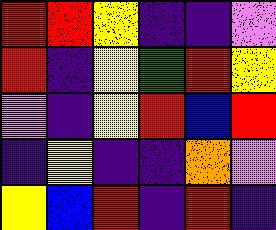[["red", "red", "yellow", "indigo", "indigo", "violet"], ["red", "indigo", "yellow", "green", "red", "yellow"], ["violet", "indigo", "yellow", "red", "blue", "red"], ["indigo", "yellow", "indigo", "indigo", "orange", "violet"], ["yellow", "blue", "red", "indigo", "red", "indigo"]]